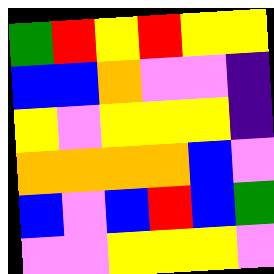[["green", "red", "yellow", "red", "yellow", "yellow"], ["blue", "blue", "orange", "violet", "violet", "indigo"], ["yellow", "violet", "yellow", "yellow", "yellow", "indigo"], ["orange", "orange", "orange", "orange", "blue", "violet"], ["blue", "violet", "blue", "red", "blue", "green"], ["violet", "violet", "yellow", "yellow", "yellow", "violet"]]